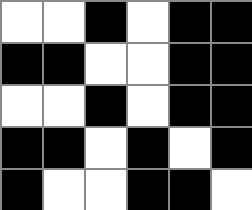[["white", "white", "black", "white", "black", "black"], ["black", "black", "white", "white", "black", "black"], ["white", "white", "black", "white", "black", "black"], ["black", "black", "white", "black", "white", "black"], ["black", "white", "white", "black", "black", "white"]]